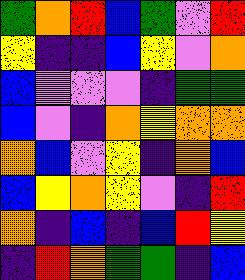[["green", "orange", "red", "blue", "green", "violet", "red"], ["yellow", "indigo", "indigo", "blue", "yellow", "violet", "orange"], ["blue", "violet", "violet", "violet", "indigo", "green", "green"], ["blue", "violet", "indigo", "orange", "yellow", "orange", "orange"], ["orange", "blue", "violet", "yellow", "indigo", "orange", "blue"], ["blue", "yellow", "orange", "yellow", "violet", "indigo", "red"], ["orange", "indigo", "blue", "indigo", "blue", "red", "yellow"], ["indigo", "red", "orange", "green", "green", "indigo", "blue"]]